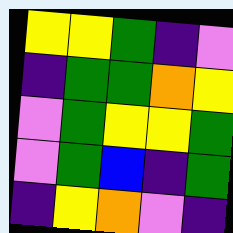[["yellow", "yellow", "green", "indigo", "violet"], ["indigo", "green", "green", "orange", "yellow"], ["violet", "green", "yellow", "yellow", "green"], ["violet", "green", "blue", "indigo", "green"], ["indigo", "yellow", "orange", "violet", "indigo"]]